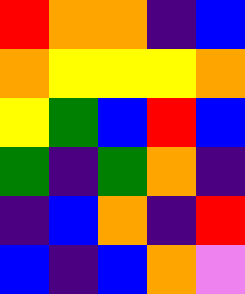[["red", "orange", "orange", "indigo", "blue"], ["orange", "yellow", "yellow", "yellow", "orange"], ["yellow", "green", "blue", "red", "blue"], ["green", "indigo", "green", "orange", "indigo"], ["indigo", "blue", "orange", "indigo", "red"], ["blue", "indigo", "blue", "orange", "violet"]]